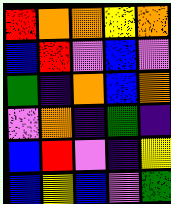[["red", "orange", "orange", "yellow", "orange"], ["blue", "red", "violet", "blue", "violet"], ["green", "indigo", "orange", "blue", "orange"], ["violet", "orange", "indigo", "green", "indigo"], ["blue", "red", "violet", "indigo", "yellow"], ["blue", "yellow", "blue", "violet", "green"]]